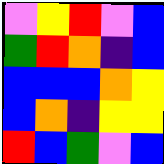[["violet", "yellow", "red", "violet", "blue"], ["green", "red", "orange", "indigo", "blue"], ["blue", "blue", "blue", "orange", "yellow"], ["blue", "orange", "indigo", "yellow", "yellow"], ["red", "blue", "green", "violet", "blue"]]